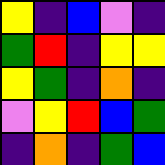[["yellow", "indigo", "blue", "violet", "indigo"], ["green", "red", "indigo", "yellow", "yellow"], ["yellow", "green", "indigo", "orange", "indigo"], ["violet", "yellow", "red", "blue", "green"], ["indigo", "orange", "indigo", "green", "blue"]]